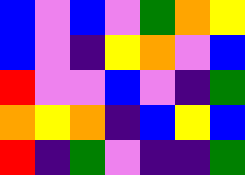[["blue", "violet", "blue", "violet", "green", "orange", "yellow"], ["blue", "violet", "indigo", "yellow", "orange", "violet", "blue"], ["red", "violet", "violet", "blue", "violet", "indigo", "green"], ["orange", "yellow", "orange", "indigo", "blue", "yellow", "blue"], ["red", "indigo", "green", "violet", "indigo", "indigo", "green"]]